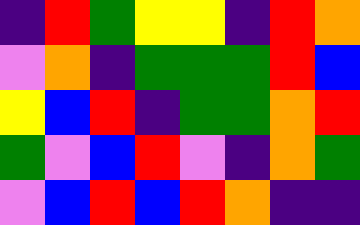[["indigo", "red", "green", "yellow", "yellow", "indigo", "red", "orange"], ["violet", "orange", "indigo", "green", "green", "green", "red", "blue"], ["yellow", "blue", "red", "indigo", "green", "green", "orange", "red"], ["green", "violet", "blue", "red", "violet", "indigo", "orange", "green"], ["violet", "blue", "red", "blue", "red", "orange", "indigo", "indigo"]]